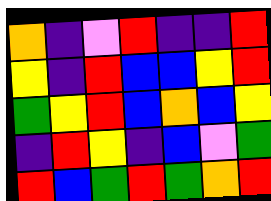[["orange", "indigo", "violet", "red", "indigo", "indigo", "red"], ["yellow", "indigo", "red", "blue", "blue", "yellow", "red"], ["green", "yellow", "red", "blue", "orange", "blue", "yellow"], ["indigo", "red", "yellow", "indigo", "blue", "violet", "green"], ["red", "blue", "green", "red", "green", "orange", "red"]]